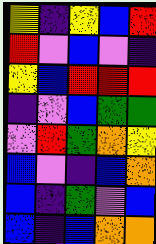[["yellow", "indigo", "yellow", "blue", "red"], ["red", "violet", "blue", "violet", "indigo"], ["yellow", "blue", "red", "red", "red"], ["indigo", "violet", "blue", "green", "green"], ["violet", "red", "green", "orange", "yellow"], ["blue", "violet", "indigo", "blue", "orange"], ["blue", "indigo", "green", "violet", "blue"], ["blue", "indigo", "blue", "orange", "orange"]]